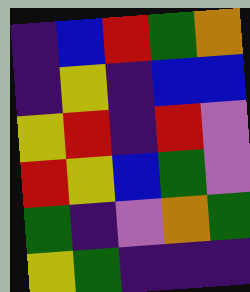[["indigo", "blue", "red", "green", "orange"], ["indigo", "yellow", "indigo", "blue", "blue"], ["yellow", "red", "indigo", "red", "violet"], ["red", "yellow", "blue", "green", "violet"], ["green", "indigo", "violet", "orange", "green"], ["yellow", "green", "indigo", "indigo", "indigo"]]